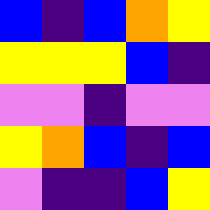[["blue", "indigo", "blue", "orange", "yellow"], ["yellow", "yellow", "yellow", "blue", "indigo"], ["violet", "violet", "indigo", "violet", "violet"], ["yellow", "orange", "blue", "indigo", "blue"], ["violet", "indigo", "indigo", "blue", "yellow"]]